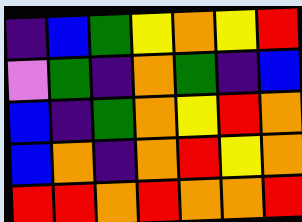[["indigo", "blue", "green", "yellow", "orange", "yellow", "red"], ["violet", "green", "indigo", "orange", "green", "indigo", "blue"], ["blue", "indigo", "green", "orange", "yellow", "red", "orange"], ["blue", "orange", "indigo", "orange", "red", "yellow", "orange"], ["red", "red", "orange", "red", "orange", "orange", "red"]]